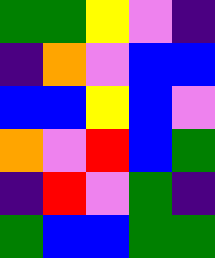[["green", "green", "yellow", "violet", "indigo"], ["indigo", "orange", "violet", "blue", "blue"], ["blue", "blue", "yellow", "blue", "violet"], ["orange", "violet", "red", "blue", "green"], ["indigo", "red", "violet", "green", "indigo"], ["green", "blue", "blue", "green", "green"]]